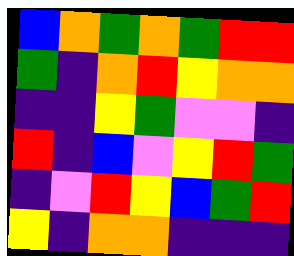[["blue", "orange", "green", "orange", "green", "red", "red"], ["green", "indigo", "orange", "red", "yellow", "orange", "orange"], ["indigo", "indigo", "yellow", "green", "violet", "violet", "indigo"], ["red", "indigo", "blue", "violet", "yellow", "red", "green"], ["indigo", "violet", "red", "yellow", "blue", "green", "red"], ["yellow", "indigo", "orange", "orange", "indigo", "indigo", "indigo"]]